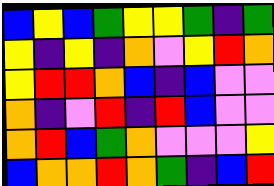[["blue", "yellow", "blue", "green", "yellow", "yellow", "green", "indigo", "green"], ["yellow", "indigo", "yellow", "indigo", "orange", "violet", "yellow", "red", "orange"], ["yellow", "red", "red", "orange", "blue", "indigo", "blue", "violet", "violet"], ["orange", "indigo", "violet", "red", "indigo", "red", "blue", "violet", "violet"], ["orange", "red", "blue", "green", "orange", "violet", "violet", "violet", "yellow"], ["blue", "orange", "orange", "red", "orange", "green", "indigo", "blue", "red"]]